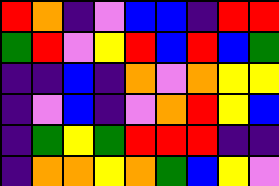[["red", "orange", "indigo", "violet", "blue", "blue", "indigo", "red", "red"], ["green", "red", "violet", "yellow", "red", "blue", "red", "blue", "green"], ["indigo", "indigo", "blue", "indigo", "orange", "violet", "orange", "yellow", "yellow"], ["indigo", "violet", "blue", "indigo", "violet", "orange", "red", "yellow", "blue"], ["indigo", "green", "yellow", "green", "red", "red", "red", "indigo", "indigo"], ["indigo", "orange", "orange", "yellow", "orange", "green", "blue", "yellow", "violet"]]